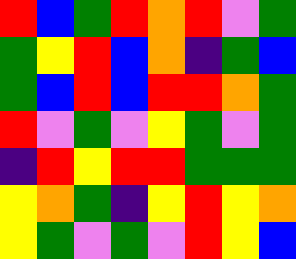[["red", "blue", "green", "red", "orange", "red", "violet", "green"], ["green", "yellow", "red", "blue", "orange", "indigo", "green", "blue"], ["green", "blue", "red", "blue", "red", "red", "orange", "green"], ["red", "violet", "green", "violet", "yellow", "green", "violet", "green"], ["indigo", "red", "yellow", "red", "red", "green", "green", "green"], ["yellow", "orange", "green", "indigo", "yellow", "red", "yellow", "orange"], ["yellow", "green", "violet", "green", "violet", "red", "yellow", "blue"]]